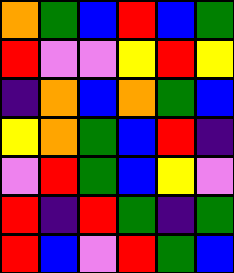[["orange", "green", "blue", "red", "blue", "green"], ["red", "violet", "violet", "yellow", "red", "yellow"], ["indigo", "orange", "blue", "orange", "green", "blue"], ["yellow", "orange", "green", "blue", "red", "indigo"], ["violet", "red", "green", "blue", "yellow", "violet"], ["red", "indigo", "red", "green", "indigo", "green"], ["red", "blue", "violet", "red", "green", "blue"]]